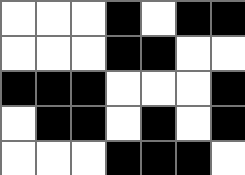[["white", "white", "white", "black", "white", "black", "black"], ["white", "white", "white", "black", "black", "white", "white"], ["black", "black", "black", "white", "white", "white", "black"], ["white", "black", "black", "white", "black", "white", "black"], ["white", "white", "white", "black", "black", "black", "white"]]